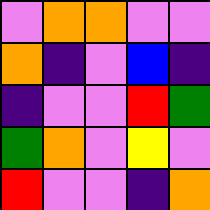[["violet", "orange", "orange", "violet", "violet"], ["orange", "indigo", "violet", "blue", "indigo"], ["indigo", "violet", "violet", "red", "green"], ["green", "orange", "violet", "yellow", "violet"], ["red", "violet", "violet", "indigo", "orange"]]